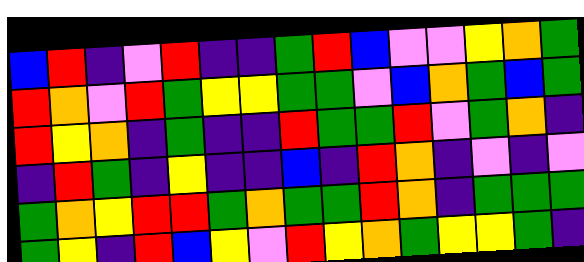[["blue", "red", "indigo", "violet", "red", "indigo", "indigo", "green", "red", "blue", "violet", "violet", "yellow", "orange", "green"], ["red", "orange", "violet", "red", "green", "yellow", "yellow", "green", "green", "violet", "blue", "orange", "green", "blue", "green"], ["red", "yellow", "orange", "indigo", "green", "indigo", "indigo", "red", "green", "green", "red", "violet", "green", "orange", "indigo"], ["indigo", "red", "green", "indigo", "yellow", "indigo", "indigo", "blue", "indigo", "red", "orange", "indigo", "violet", "indigo", "violet"], ["green", "orange", "yellow", "red", "red", "green", "orange", "green", "green", "red", "orange", "indigo", "green", "green", "green"], ["green", "yellow", "indigo", "red", "blue", "yellow", "violet", "red", "yellow", "orange", "green", "yellow", "yellow", "green", "indigo"]]